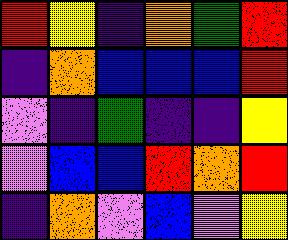[["red", "yellow", "indigo", "orange", "green", "red"], ["indigo", "orange", "blue", "blue", "blue", "red"], ["violet", "indigo", "green", "indigo", "indigo", "yellow"], ["violet", "blue", "blue", "red", "orange", "red"], ["indigo", "orange", "violet", "blue", "violet", "yellow"]]